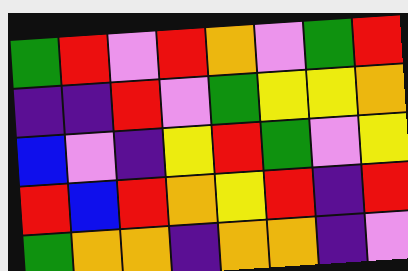[["green", "red", "violet", "red", "orange", "violet", "green", "red"], ["indigo", "indigo", "red", "violet", "green", "yellow", "yellow", "orange"], ["blue", "violet", "indigo", "yellow", "red", "green", "violet", "yellow"], ["red", "blue", "red", "orange", "yellow", "red", "indigo", "red"], ["green", "orange", "orange", "indigo", "orange", "orange", "indigo", "violet"]]